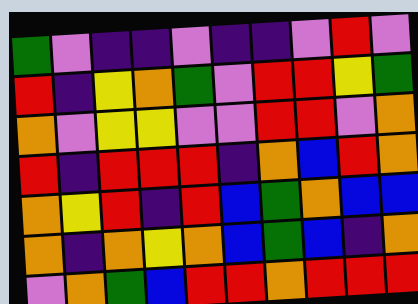[["green", "violet", "indigo", "indigo", "violet", "indigo", "indigo", "violet", "red", "violet"], ["red", "indigo", "yellow", "orange", "green", "violet", "red", "red", "yellow", "green"], ["orange", "violet", "yellow", "yellow", "violet", "violet", "red", "red", "violet", "orange"], ["red", "indigo", "red", "red", "red", "indigo", "orange", "blue", "red", "orange"], ["orange", "yellow", "red", "indigo", "red", "blue", "green", "orange", "blue", "blue"], ["orange", "indigo", "orange", "yellow", "orange", "blue", "green", "blue", "indigo", "orange"], ["violet", "orange", "green", "blue", "red", "red", "orange", "red", "red", "red"]]